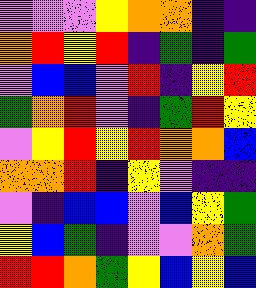[["violet", "violet", "violet", "yellow", "orange", "orange", "indigo", "indigo"], ["orange", "red", "yellow", "red", "indigo", "green", "indigo", "green"], ["violet", "blue", "blue", "violet", "red", "indigo", "yellow", "red"], ["green", "orange", "red", "violet", "indigo", "green", "red", "yellow"], ["violet", "yellow", "red", "yellow", "red", "orange", "orange", "blue"], ["orange", "orange", "red", "indigo", "yellow", "violet", "indigo", "indigo"], ["violet", "indigo", "blue", "blue", "violet", "blue", "yellow", "green"], ["yellow", "blue", "green", "indigo", "violet", "violet", "orange", "green"], ["red", "red", "orange", "green", "yellow", "blue", "yellow", "blue"]]